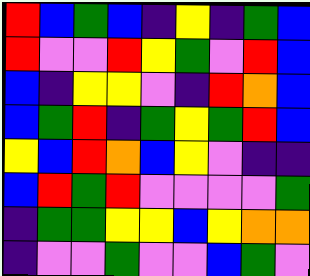[["red", "blue", "green", "blue", "indigo", "yellow", "indigo", "green", "blue"], ["red", "violet", "violet", "red", "yellow", "green", "violet", "red", "blue"], ["blue", "indigo", "yellow", "yellow", "violet", "indigo", "red", "orange", "blue"], ["blue", "green", "red", "indigo", "green", "yellow", "green", "red", "blue"], ["yellow", "blue", "red", "orange", "blue", "yellow", "violet", "indigo", "indigo"], ["blue", "red", "green", "red", "violet", "violet", "violet", "violet", "green"], ["indigo", "green", "green", "yellow", "yellow", "blue", "yellow", "orange", "orange"], ["indigo", "violet", "violet", "green", "violet", "violet", "blue", "green", "violet"]]